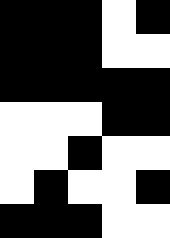[["black", "black", "black", "white", "black"], ["black", "black", "black", "white", "white"], ["black", "black", "black", "black", "black"], ["white", "white", "white", "black", "black"], ["white", "white", "black", "white", "white"], ["white", "black", "white", "white", "black"], ["black", "black", "black", "white", "white"]]